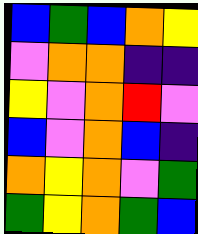[["blue", "green", "blue", "orange", "yellow"], ["violet", "orange", "orange", "indigo", "indigo"], ["yellow", "violet", "orange", "red", "violet"], ["blue", "violet", "orange", "blue", "indigo"], ["orange", "yellow", "orange", "violet", "green"], ["green", "yellow", "orange", "green", "blue"]]